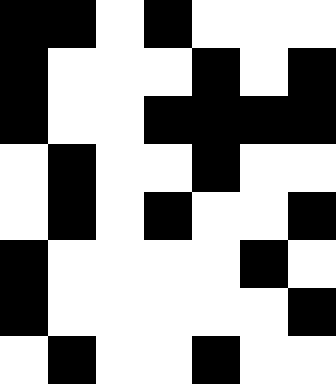[["black", "black", "white", "black", "white", "white", "white"], ["black", "white", "white", "white", "black", "white", "black"], ["black", "white", "white", "black", "black", "black", "black"], ["white", "black", "white", "white", "black", "white", "white"], ["white", "black", "white", "black", "white", "white", "black"], ["black", "white", "white", "white", "white", "black", "white"], ["black", "white", "white", "white", "white", "white", "black"], ["white", "black", "white", "white", "black", "white", "white"]]